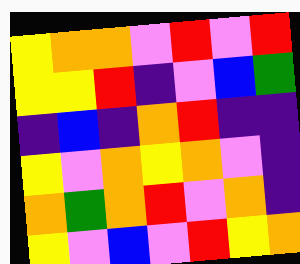[["yellow", "orange", "orange", "violet", "red", "violet", "red"], ["yellow", "yellow", "red", "indigo", "violet", "blue", "green"], ["indigo", "blue", "indigo", "orange", "red", "indigo", "indigo"], ["yellow", "violet", "orange", "yellow", "orange", "violet", "indigo"], ["orange", "green", "orange", "red", "violet", "orange", "indigo"], ["yellow", "violet", "blue", "violet", "red", "yellow", "orange"]]